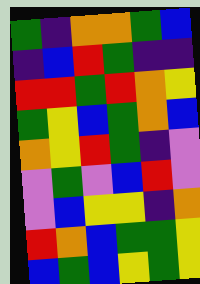[["green", "indigo", "orange", "orange", "green", "blue"], ["indigo", "blue", "red", "green", "indigo", "indigo"], ["red", "red", "green", "red", "orange", "yellow"], ["green", "yellow", "blue", "green", "orange", "blue"], ["orange", "yellow", "red", "green", "indigo", "violet"], ["violet", "green", "violet", "blue", "red", "violet"], ["violet", "blue", "yellow", "yellow", "indigo", "orange"], ["red", "orange", "blue", "green", "green", "yellow"], ["blue", "green", "blue", "yellow", "green", "yellow"]]